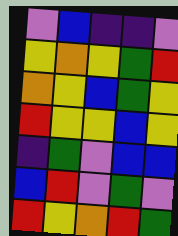[["violet", "blue", "indigo", "indigo", "violet"], ["yellow", "orange", "yellow", "green", "red"], ["orange", "yellow", "blue", "green", "yellow"], ["red", "yellow", "yellow", "blue", "yellow"], ["indigo", "green", "violet", "blue", "blue"], ["blue", "red", "violet", "green", "violet"], ["red", "yellow", "orange", "red", "green"]]